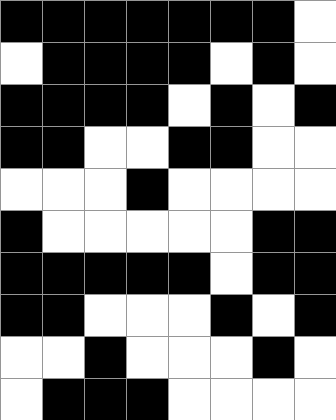[["black", "black", "black", "black", "black", "black", "black", "white"], ["white", "black", "black", "black", "black", "white", "black", "white"], ["black", "black", "black", "black", "white", "black", "white", "black"], ["black", "black", "white", "white", "black", "black", "white", "white"], ["white", "white", "white", "black", "white", "white", "white", "white"], ["black", "white", "white", "white", "white", "white", "black", "black"], ["black", "black", "black", "black", "black", "white", "black", "black"], ["black", "black", "white", "white", "white", "black", "white", "black"], ["white", "white", "black", "white", "white", "white", "black", "white"], ["white", "black", "black", "black", "white", "white", "white", "white"]]